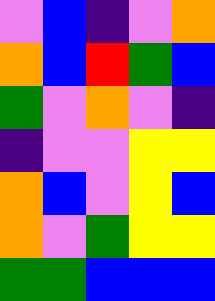[["violet", "blue", "indigo", "violet", "orange"], ["orange", "blue", "red", "green", "blue"], ["green", "violet", "orange", "violet", "indigo"], ["indigo", "violet", "violet", "yellow", "yellow"], ["orange", "blue", "violet", "yellow", "blue"], ["orange", "violet", "green", "yellow", "yellow"], ["green", "green", "blue", "blue", "blue"]]